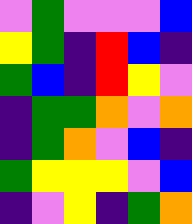[["violet", "green", "violet", "violet", "violet", "blue"], ["yellow", "green", "indigo", "red", "blue", "indigo"], ["green", "blue", "indigo", "red", "yellow", "violet"], ["indigo", "green", "green", "orange", "violet", "orange"], ["indigo", "green", "orange", "violet", "blue", "indigo"], ["green", "yellow", "yellow", "yellow", "violet", "blue"], ["indigo", "violet", "yellow", "indigo", "green", "orange"]]